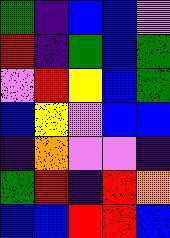[["green", "indigo", "blue", "blue", "violet"], ["red", "indigo", "green", "blue", "green"], ["violet", "red", "yellow", "blue", "green"], ["blue", "yellow", "violet", "blue", "blue"], ["indigo", "orange", "violet", "violet", "indigo"], ["green", "red", "indigo", "red", "orange"], ["blue", "blue", "red", "red", "blue"]]